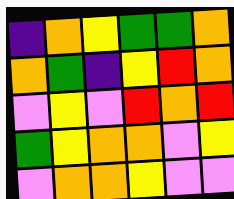[["indigo", "orange", "yellow", "green", "green", "orange"], ["orange", "green", "indigo", "yellow", "red", "orange"], ["violet", "yellow", "violet", "red", "orange", "red"], ["green", "yellow", "orange", "orange", "violet", "yellow"], ["violet", "orange", "orange", "yellow", "violet", "violet"]]